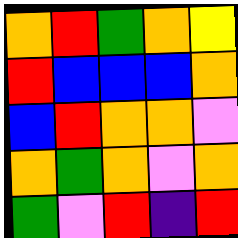[["orange", "red", "green", "orange", "yellow"], ["red", "blue", "blue", "blue", "orange"], ["blue", "red", "orange", "orange", "violet"], ["orange", "green", "orange", "violet", "orange"], ["green", "violet", "red", "indigo", "red"]]